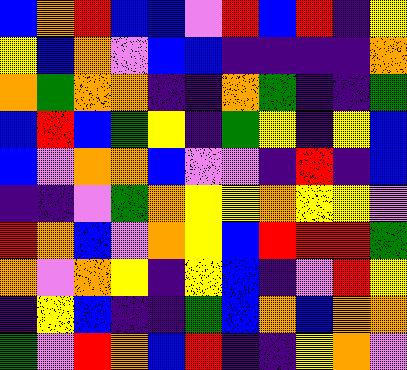[["blue", "orange", "red", "blue", "blue", "violet", "red", "blue", "red", "indigo", "yellow"], ["yellow", "blue", "orange", "violet", "blue", "blue", "indigo", "indigo", "indigo", "indigo", "orange"], ["orange", "green", "orange", "orange", "indigo", "indigo", "orange", "green", "indigo", "indigo", "green"], ["blue", "red", "blue", "green", "yellow", "indigo", "green", "yellow", "indigo", "yellow", "blue"], ["blue", "violet", "orange", "orange", "blue", "violet", "violet", "indigo", "red", "indigo", "blue"], ["indigo", "indigo", "violet", "green", "orange", "yellow", "yellow", "orange", "yellow", "yellow", "violet"], ["red", "orange", "blue", "violet", "orange", "yellow", "blue", "red", "red", "red", "green"], ["orange", "violet", "orange", "yellow", "indigo", "yellow", "blue", "indigo", "violet", "red", "yellow"], ["indigo", "yellow", "blue", "indigo", "indigo", "green", "blue", "orange", "blue", "orange", "orange"], ["green", "violet", "red", "orange", "blue", "red", "indigo", "indigo", "yellow", "orange", "violet"]]